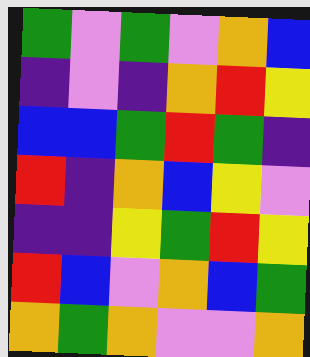[["green", "violet", "green", "violet", "orange", "blue"], ["indigo", "violet", "indigo", "orange", "red", "yellow"], ["blue", "blue", "green", "red", "green", "indigo"], ["red", "indigo", "orange", "blue", "yellow", "violet"], ["indigo", "indigo", "yellow", "green", "red", "yellow"], ["red", "blue", "violet", "orange", "blue", "green"], ["orange", "green", "orange", "violet", "violet", "orange"]]